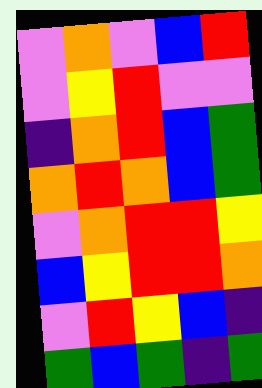[["violet", "orange", "violet", "blue", "red"], ["violet", "yellow", "red", "violet", "violet"], ["indigo", "orange", "red", "blue", "green"], ["orange", "red", "orange", "blue", "green"], ["violet", "orange", "red", "red", "yellow"], ["blue", "yellow", "red", "red", "orange"], ["violet", "red", "yellow", "blue", "indigo"], ["green", "blue", "green", "indigo", "green"]]